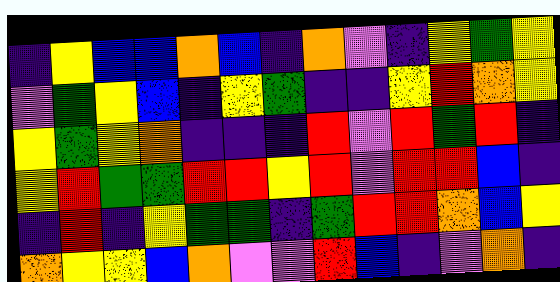[["indigo", "yellow", "blue", "blue", "orange", "blue", "indigo", "orange", "violet", "indigo", "yellow", "green", "yellow"], ["violet", "green", "yellow", "blue", "indigo", "yellow", "green", "indigo", "indigo", "yellow", "red", "orange", "yellow"], ["yellow", "green", "yellow", "orange", "indigo", "indigo", "indigo", "red", "violet", "red", "green", "red", "indigo"], ["yellow", "red", "green", "green", "red", "red", "yellow", "red", "violet", "red", "red", "blue", "indigo"], ["indigo", "red", "indigo", "yellow", "green", "green", "indigo", "green", "red", "red", "orange", "blue", "yellow"], ["orange", "yellow", "yellow", "blue", "orange", "violet", "violet", "red", "blue", "indigo", "violet", "orange", "indigo"]]